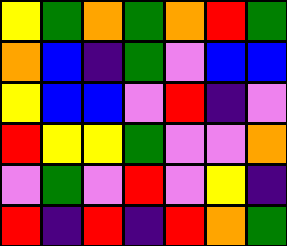[["yellow", "green", "orange", "green", "orange", "red", "green"], ["orange", "blue", "indigo", "green", "violet", "blue", "blue"], ["yellow", "blue", "blue", "violet", "red", "indigo", "violet"], ["red", "yellow", "yellow", "green", "violet", "violet", "orange"], ["violet", "green", "violet", "red", "violet", "yellow", "indigo"], ["red", "indigo", "red", "indigo", "red", "orange", "green"]]